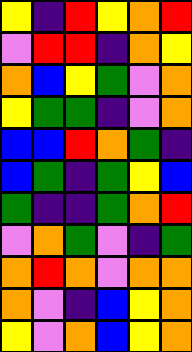[["yellow", "indigo", "red", "yellow", "orange", "red"], ["violet", "red", "red", "indigo", "orange", "yellow"], ["orange", "blue", "yellow", "green", "violet", "orange"], ["yellow", "green", "green", "indigo", "violet", "orange"], ["blue", "blue", "red", "orange", "green", "indigo"], ["blue", "green", "indigo", "green", "yellow", "blue"], ["green", "indigo", "indigo", "green", "orange", "red"], ["violet", "orange", "green", "violet", "indigo", "green"], ["orange", "red", "orange", "violet", "orange", "orange"], ["orange", "violet", "indigo", "blue", "yellow", "orange"], ["yellow", "violet", "orange", "blue", "yellow", "orange"]]